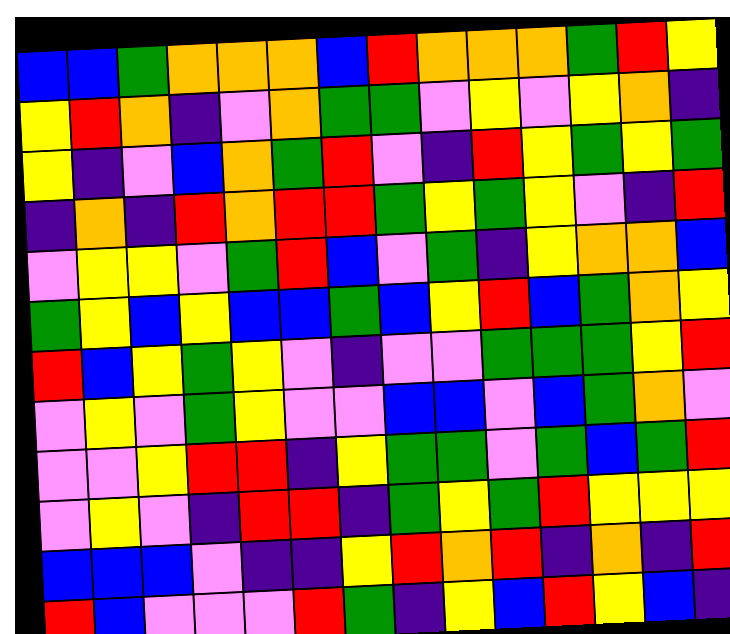[["blue", "blue", "green", "orange", "orange", "orange", "blue", "red", "orange", "orange", "orange", "green", "red", "yellow"], ["yellow", "red", "orange", "indigo", "violet", "orange", "green", "green", "violet", "yellow", "violet", "yellow", "orange", "indigo"], ["yellow", "indigo", "violet", "blue", "orange", "green", "red", "violet", "indigo", "red", "yellow", "green", "yellow", "green"], ["indigo", "orange", "indigo", "red", "orange", "red", "red", "green", "yellow", "green", "yellow", "violet", "indigo", "red"], ["violet", "yellow", "yellow", "violet", "green", "red", "blue", "violet", "green", "indigo", "yellow", "orange", "orange", "blue"], ["green", "yellow", "blue", "yellow", "blue", "blue", "green", "blue", "yellow", "red", "blue", "green", "orange", "yellow"], ["red", "blue", "yellow", "green", "yellow", "violet", "indigo", "violet", "violet", "green", "green", "green", "yellow", "red"], ["violet", "yellow", "violet", "green", "yellow", "violet", "violet", "blue", "blue", "violet", "blue", "green", "orange", "violet"], ["violet", "violet", "yellow", "red", "red", "indigo", "yellow", "green", "green", "violet", "green", "blue", "green", "red"], ["violet", "yellow", "violet", "indigo", "red", "red", "indigo", "green", "yellow", "green", "red", "yellow", "yellow", "yellow"], ["blue", "blue", "blue", "violet", "indigo", "indigo", "yellow", "red", "orange", "red", "indigo", "orange", "indigo", "red"], ["red", "blue", "violet", "violet", "violet", "red", "green", "indigo", "yellow", "blue", "red", "yellow", "blue", "indigo"]]